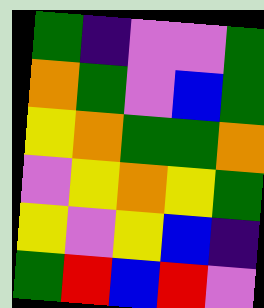[["green", "indigo", "violet", "violet", "green"], ["orange", "green", "violet", "blue", "green"], ["yellow", "orange", "green", "green", "orange"], ["violet", "yellow", "orange", "yellow", "green"], ["yellow", "violet", "yellow", "blue", "indigo"], ["green", "red", "blue", "red", "violet"]]